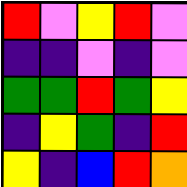[["red", "violet", "yellow", "red", "violet"], ["indigo", "indigo", "violet", "indigo", "violet"], ["green", "green", "red", "green", "yellow"], ["indigo", "yellow", "green", "indigo", "red"], ["yellow", "indigo", "blue", "red", "orange"]]